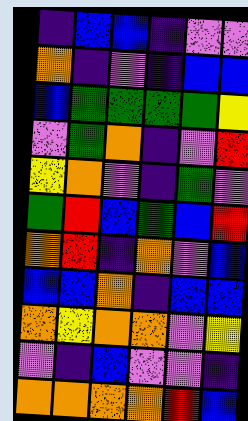[["indigo", "blue", "blue", "indigo", "violet", "violet"], ["orange", "indigo", "violet", "indigo", "blue", "blue"], ["blue", "green", "green", "green", "green", "yellow"], ["violet", "green", "orange", "indigo", "violet", "red"], ["yellow", "orange", "violet", "indigo", "green", "violet"], ["green", "red", "blue", "green", "blue", "red"], ["orange", "red", "indigo", "orange", "violet", "blue"], ["blue", "blue", "orange", "indigo", "blue", "blue"], ["orange", "yellow", "orange", "orange", "violet", "yellow"], ["violet", "indigo", "blue", "violet", "violet", "indigo"], ["orange", "orange", "orange", "orange", "red", "blue"]]